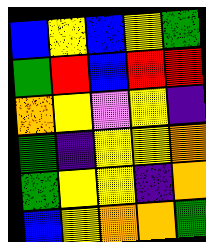[["blue", "yellow", "blue", "yellow", "green"], ["green", "red", "blue", "red", "red"], ["orange", "yellow", "violet", "yellow", "indigo"], ["green", "indigo", "yellow", "yellow", "orange"], ["green", "yellow", "yellow", "indigo", "orange"], ["blue", "yellow", "orange", "orange", "green"]]